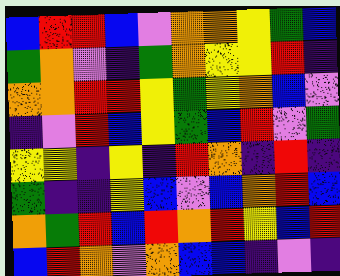[["blue", "red", "red", "blue", "violet", "orange", "orange", "yellow", "green", "blue"], ["green", "orange", "violet", "indigo", "green", "orange", "yellow", "yellow", "red", "indigo"], ["orange", "orange", "red", "red", "yellow", "green", "yellow", "orange", "blue", "violet"], ["indigo", "violet", "red", "blue", "yellow", "green", "blue", "red", "violet", "green"], ["yellow", "yellow", "indigo", "yellow", "indigo", "red", "orange", "indigo", "red", "indigo"], ["green", "indigo", "indigo", "yellow", "blue", "violet", "blue", "orange", "red", "blue"], ["orange", "green", "red", "blue", "red", "orange", "red", "yellow", "blue", "red"], ["blue", "red", "orange", "violet", "orange", "blue", "blue", "indigo", "violet", "indigo"]]